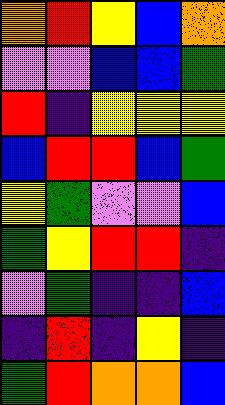[["orange", "red", "yellow", "blue", "orange"], ["violet", "violet", "blue", "blue", "green"], ["red", "indigo", "yellow", "yellow", "yellow"], ["blue", "red", "red", "blue", "green"], ["yellow", "green", "violet", "violet", "blue"], ["green", "yellow", "red", "red", "indigo"], ["violet", "green", "indigo", "indigo", "blue"], ["indigo", "red", "indigo", "yellow", "indigo"], ["green", "red", "orange", "orange", "blue"]]